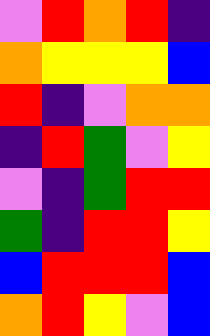[["violet", "red", "orange", "red", "indigo"], ["orange", "yellow", "yellow", "yellow", "blue"], ["red", "indigo", "violet", "orange", "orange"], ["indigo", "red", "green", "violet", "yellow"], ["violet", "indigo", "green", "red", "red"], ["green", "indigo", "red", "red", "yellow"], ["blue", "red", "red", "red", "blue"], ["orange", "red", "yellow", "violet", "blue"]]